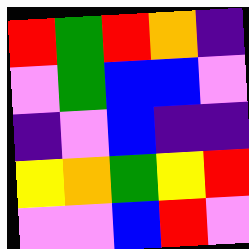[["red", "green", "red", "orange", "indigo"], ["violet", "green", "blue", "blue", "violet"], ["indigo", "violet", "blue", "indigo", "indigo"], ["yellow", "orange", "green", "yellow", "red"], ["violet", "violet", "blue", "red", "violet"]]